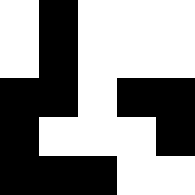[["white", "black", "white", "white", "white"], ["white", "black", "white", "white", "white"], ["black", "black", "white", "black", "black"], ["black", "white", "white", "white", "black"], ["black", "black", "black", "white", "white"]]